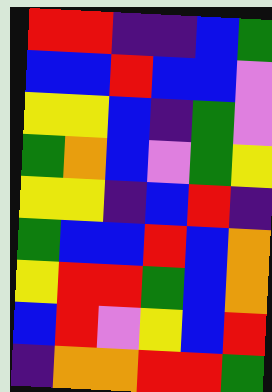[["red", "red", "indigo", "indigo", "blue", "green"], ["blue", "blue", "red", "blue", "blue", "violet"], ["yellow", "yellow", "blue", "indigo", "green", "violet"], ["green", "orange", "blue", "violet", "green", "yellow"], ["yellow", "yellow", "indigo", "blue", "red", "indigo"], ["green", "blue", "blue", "red", "blue", "orange"], ["yellow", "red", "red", "green", "blue", "orange"], ["blue", "red", "violet", "yellow", "blue", "red"], ["indigo", "orange", "orange", "red", "red", "green"]]